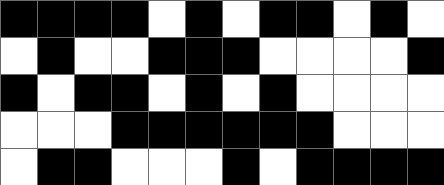[["black", "black", "black", "black", "white", "black", "white", "black", "black", "white", "black", "white"], ["white", "black", "white", "white", "black", "black", "black", "white", "white", "white", "white", "black"], ["black", "white", "black", "black", "white", "black", "white", "black", "white", "white", "white", "white"], ["white", "white", "white", "black", "black", "black", "black", "black", "black", "white", "white", "white"], ["white", "black", "black", "white", "white", "white", "black", "white", "black", "black", "black", "black"]]